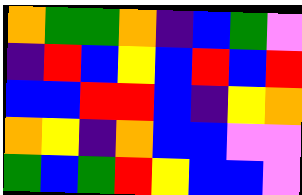[["orange", "green", "green", "orange", "indigo", "blue", "green", "violet"], ["indigo", "red", "blue", "yellow", "blue", "red", "blue", "red"], ["blue", "blue", "red", "red", "blue", "indigo", "yellow", "orange"], ["orange", "yellow", "indigo", "orange", "blue", "blue", "violet", "violet"], ["green", "blue", "green", "red", "yellow", "blue", "blue", "violet"]]